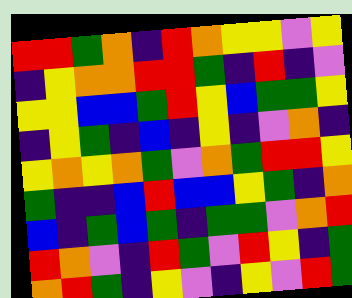[["red", "red", "green", "orange", "indigo", "red", "orange", "yellow", "yellow", "violet", "yellow"], ["indigo", "yellow", "orange", "orange", "red", "red", "green", "indigo", "red", "indigo", "violet"], ["yellow", "yellow", "blue", "blue", "green", "red", "yellow", "blue", "green", "green", "yellow"], ["indigo", "yellow", "green", "indigo", "blue", "indigo", "yellow", "indigo", "violet", "orange", "indigo"], ["yellow", "orange", "yellow", "orange", "green", "violet", "orange", "green", "red", "red", "yellow"], ["green", "indigo", "indigo", "blue", "red", "blue", "blue", "yellow", "green", "indigo", "orange"], ["blue", "indigo", "green", "blue", "green", "indigo", "green", "green", "violet", "orange", "red"], ["red", "orange", "violet", "indigo", "red", "green", "violet", "red", "yellow", "indigo", "green"], ["orange", "red", "green", "indigo", "yellow", "violet", "indigo", "yellow", "violet", "red", "green"]]